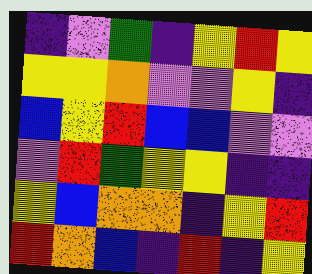[["indigo", "violet", "green", "indigo", "yellow", "red", "yellow"], ["yellow", "yellow", "orange", "violet", "violet", "yellow", "indigo"], ["blue", "yellow", "red", "blue", "blue", "violet", "violet"], ["violet", "red", "green", "yellow", "yellow", "indigo", "indigo"], ["yellow", "blue", "orange", "orange", "indigo", "yellow", "red"], ["red", "orange", "blue", "indigo", "red", "indigo", "yellow"]]